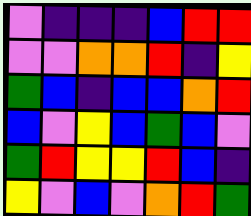[["violet", "indigo", "indigo", "indigo", "blue", "red", "red"], ["violet", "violet", "orange", "orange", "red", "indigo", "yellow"], ["green", "blue", "indigo", "blue", "blue", "orange", "red"], ["blue", "violet", "yellow", "blue", "green", "blue", "violet"], ["green", "red", "yellow", "yellow", "red", "blue", "indigo"], ["yellow", "violet", "blue", "violet", "orange", "red", "green"]]